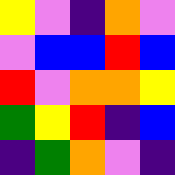[["yellow", "violet", "indigo", "orange", "violet"], ["violet", "blue", "blue", "red", "blue"], ["red", "violet", "orange", "orange", "yellow"], ["green", "yellow", "red", "indigo", "blue"], ["indigo", "green", "orange", "violet", "indigo"]]